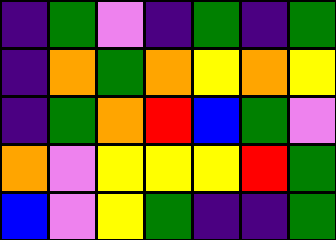[["indigo", "green", "violet", "indigo", "green", "indigo", "green"], ["indigo", "orange", "green", "orange", "yellow", "orange", "yellow"], ["indigo", "green", "orange", "red", "blue", "green", "violet"], ["orange", "violet", "yellow", "yellow", "yellow", "red", "green"], ["blue", "violet", "yellow", "green", "indigo", "indigo", "green"]]